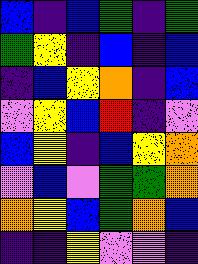[["blue", "indigo", "blue", "green", "indigo", "green"], ["green", "yellow", "indigo", "blue", "indigo", "blue"], ["indigo", "blue", "yellow", "orange", "indigo", "blue"], ["violet", "yellow", "blue", "red", "indigo", "violet"], ["blue", "yellow", "indigo", "blue", "yellow", "orange"], ["violet", "blue", "violet", "green", "green", "orange"], ["orange", "yellow", "blue", "green", "orange", "blue"], ["indigo", "indigo", "yellow", "violet", "violet", "indigo"]]